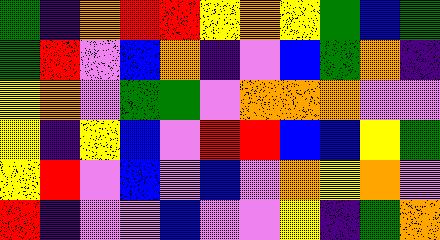[["green", "indigo", "orange", "red", "red", "yellow", "orange", "yellow", "green", "blue", "green"], ["green", "red", "violet", "blue", "orange", "indigo", "violet", "blue", "green", "orange", "indigo"], ["yellow", "orange", "violet", "green", "green", "violet", "orange", "orange", "orange", "violet", "violet"], ["yellow", "indigo", "yellow", "blue", "violet", "red", "red", "blue", "blue", "yellow", "green"], ["yellow", "red", "violet", "blue", "violet", "blue", "violet", "orange", "yellow", "orange", "violet"], ["red", "indigo", "violet", "violet", "blue", "violet", "violet", "yellow", "indigo", "green", "orange"]]